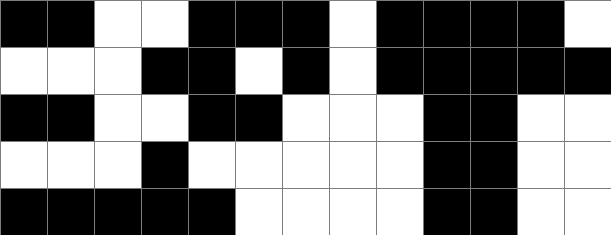[["black", "black", "white", "white", "black", "black", "black", "white", "black", "black", "black", "black", "white"], ["white", "white", "white", "black", "black", "white", "black", "white", "black", "black", "black", "black", "black"], ["black", "black", "white", "white", "black", "black", "white", "white", "white", "black", "black", "white", "white"], ["white", "white", "white", "black", "white", "white", "white", "white", "white", "black", "black", "white", "white"], ["black", "black", "black", "black", "black", "white", "white", "white", "white", "black", "black", "white", "white"]]